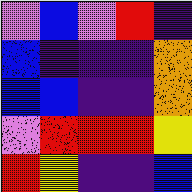[["violet", "blue", "violet", "red", "indigo"], ["blue", "indigo", "indigo", "indigo", "orange"], ["blue", "blue", "indigo", "indigo", "orange"], ["violet", "red", "red", "red", "yellow"], ["red", "yellow", "indigo", "indigo", "blue"]]